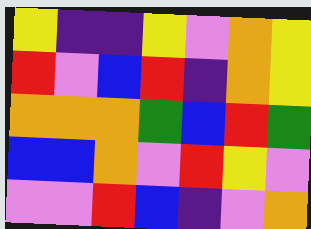[["yellow", "indigo", "indigo", "yellow", "violet", "orange", "yellow"], ["red", "violet", "blue", "red", "indigo", "orange", "yellow"], ["orange", "orange", "orange", "green", "blue", "red", "green"], ["blue", "blue", "orange", "violet", "red", "yellow", "violet"], ["violet", "violet", "red", "blue", "indigo", "violet", "orange"]]